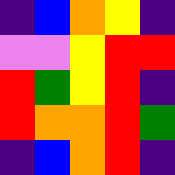[["indigo", "blue", "orange", "yellow", "indigo"], ["violet", "violet", "yellow", "red", "red"], ["red", "green", "yellow", "red", "indigo"], ["red", "orange", "orange", "red", "green"], ["indigo", "blue", "orange", "red", "indigo"]]